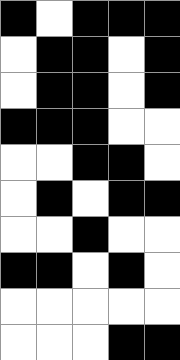[["black", "white", "black", "black", "black"], ["white", "black", "black", "white", "black"], ["white", "black", "black", "white", "black"], ["black", "black", "black", "white", "white"], ["white", "white", "black", "black", "white"], ["white", "black", "white", "black", "black"], ["white", "white", "black", "white", "white"], ["black", "black", "white", "black", "white"], ["white", "white", "white", "white", "white"], ["white", "white", "white", "black", "black"]]